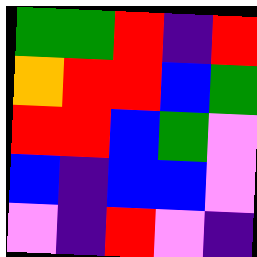[["green", "green", "red", "indigo", "red"], ["orange", "red", "red", "blue", "green"], ["red", "red", "blue", "green", "violet"], ["blue", "indigo", "blue", "blue", "violet"], ["violet", "indigo", "red", "violet", "indigo"]]